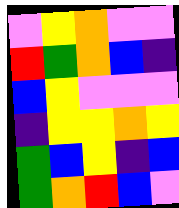[["violet", "yellow", "orange", "violet", "violet"], ["red", "green", "orange", "blue", "indigo"], ["blue", "yellow", "violet", "violet", "violet"], ["indigo", "yellow", "yellow", "orange", "yellow"], ["green", "blue", "yellow", "indigo", "blue"], ["green", "orange", "red", "blue", "violet"]]